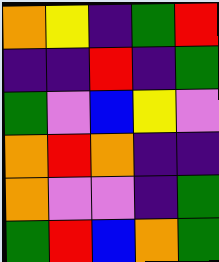[["orange", "yellow", "indigo", "green", "red"], ["indigo", "indigo", "red", "indigo", "green"], ["green", "violet", "blue", "yellow", "violet"], ["orange", "red", "orange", "indigo", "indigo"], ["orange", "violet", "violet", "indigo", "green"], ["green", "red", "blue", "orange", "green"]]